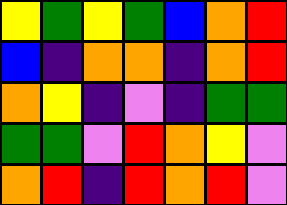[["yellow", "green", "yellow", "green", "blue", "orange", "red"], ["blue", "indigo", "orange", "orange", "indigo", "orange", "red"], ["orange", "yellow", "indigo", "violet", "indigo", "green", "green"], ["green", "green", "violet", "red", "orange", "yellow", "violet"], ["orange", "red", "indigo", "red", "orange", "red", "violet"]]